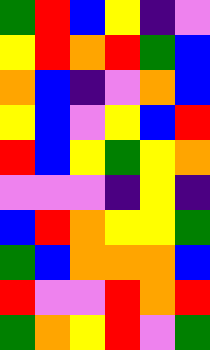[["green", "red", "blue", "yellow", "indigo", "violet"], ["yellow", "red", "orange", "red", "green", "blue"], ["orange", "blue", "indigo", "violet", "orange", "blue"], ["yellow", "blue", "violet", "yellow", "blue", "red"], ["red", "blue", "yellow", "green", "yellow", "orange"], ["violet", "violet", "violet", "indigo", "yellow", "indigo"], ["blue", "red", "orange", "yellow", "yellow", "green"], ["green", "blue", "orange", "orange", "orange", "blue"], ["red", "violet", "violet", "red", "orange", "red"], ["green", "orange", "yellow", "red", "violet", "green"]]